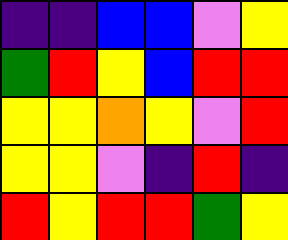[["indigo", "indigo", "blue", "blue", "violet", "yellow"], ["green", "red", "yellow", "blue", "red", "red"], ["yellow", "yellow", "orange", "yellow", "violet", "red"], ["yellow", "yellow", "violet", "indigo", "red", "indigo"], ["red", "yellow", "red", "red", "green", "yellow"]]